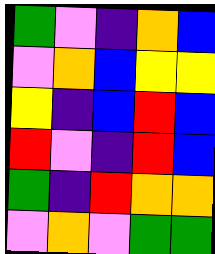[["green", "violet", "indigo", "orange", "blue"], ["violet", "orange", "blue", "yellow", "yellow"], ["yellow", "indigo", "blue", "red", "blue"], ["red", "violet", "indigo", "red", "blue"], ["green", "indigo", "red", "orange", "orange"], ["violet", "orange", "violet", "green", "green"]]